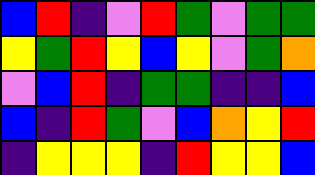[["blue", "red", "indigo", "violet", "red", "green", "violet", "green", "green"], ["yellow", "green", "red", "yellow", "blue", "yellow", "violet", "green", "orange"], ["violet", "blue", "red", "indigo", "green", "green", "indigo", "indigo", "blue"], ["blue", "indigo", "red", "green", "violet", "blue", "orange", "yellow", "red"], ["indigo", "yellow", "yellow", "yellow", "indigo", "red", "yellow", "yellow", "blue"]]